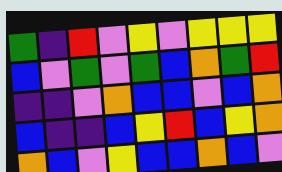[["green", "indigo", "red", "violet", "yellow", "violet", "yellow", "yellow", "yellow"], ["blue", "violet", "green", "violet", "green", "blue", "orange", "green", "red"], ["indigo", "indigo", "violet", "orange", "blue", "blue", "violet", "blue", "orange"], ["blue", "indigo", "indigo", "blue", "yellow", "red", "blue", "yellow", "orange"], ["orange", "blue", "violet", "yellow", "blue", "blue", "orange", "blue", "violet"]]